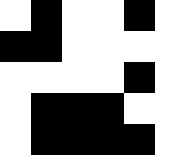[["white", "black", "white", "white", "black", "white"], ["black", "black", "white", "white", "white", "white"], ["white", "white", "white", "white", "black", "white"], ["white", "black", "black", "black", "white", "white"], ["white", "black", "black", "black", "black", "white"]]